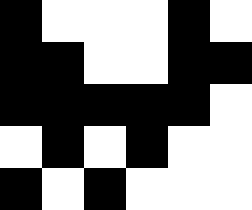[["black", "white", "white", "white", "black", "white"], ["black", "black", "white", "white", "black", "black"], ["black", "black", "black", "black", "black", "white"], ["white", "black", "white", "black", "white", "white"], ["black", "white", "black", "white", "white", "white"]]